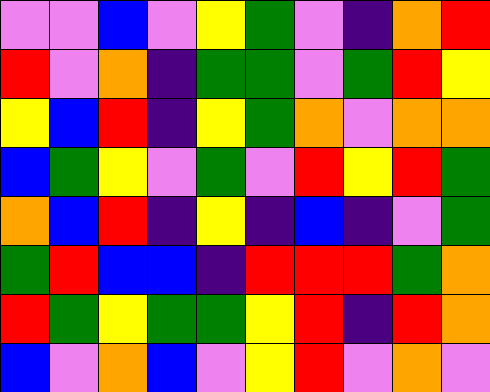[["violet", "violet", "blue", "violet", "yellow", "green", "violet", "indigo", "orange", "red"], ["red", "violet", "orange", "indigo", "green", "green", "violet", "green", "red", "yellow"], ["yellow", "blue", "red", "indigo", "yellow", "green", "orange", "violet", "orange", "orange"], ["blue", "green", "yellow", "violet", "green", "violet", "red", "yellow", "red", "green"], ["orange", "blue", "red", "indigo", "yellow", "indigo", "blue", "indigo", "violet", "green"], ["green", "red", "blue", "blue", "indigo", "red", "red", "red", "green", "orange"], ["red", "green", "yellow", "green", "green", "yellow", "red", "indigo", "red", "orange"], ["blue", "violet", "orange", "blue", "violet", "yellow", "red", "violet", "orange", "violet"]]